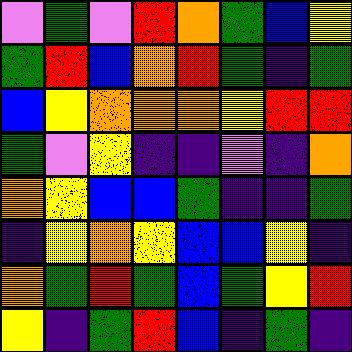[["violet", "green", "violet", "red", "orange", "green", "blue", "yellow"], ["green", "red", "blue", "orange", "red", "green", "indigo", "green"], ["blue", "yellow", "orange", "orange", "orange", "yellow", "red", "red"], ["green", "violet", "yellow", "indigo", "indigo", "violet", "indigo", "orange"], ["orange", "yellow", "blue", "blue", "green", "indigo", "indigo", "green"], ["indigo", "yellow", "orange", "yellow", "blue", "blue", "yellow", "indigo"], ["orange", "green", "red", "green", "blue", "green", "yellow", "red"], ["yellow", "indigo", "green", "red", "blue", "indigo", "green", "indigo"]]